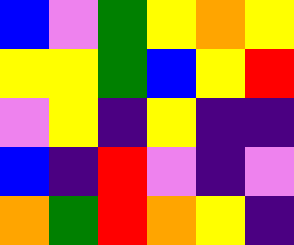[["blue", "violet", "green", "yellow", "orange", "yellow"], ["yellow", "yellow", "green", "blue", "yellow", "red"], ["violet", "yellow", "indigo", "yellow", "indigo", "indigo"], ["blue", "indigo", "red", "violet", "indigo", "violet"], ["orange", "green", "red", "orange", "yellow", "indigo"]]